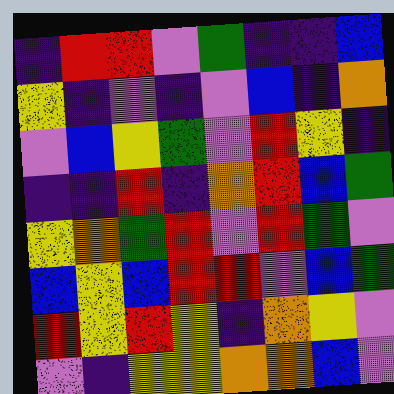[["indigo", "red", "red", "violet", "green", "indigo", "indigo", "blue"], ["yellow", "indigo", "violet", "indigo", "violet", "blue", "indigo", "orange"], ["violet", "blue", "yellow", "green", "violet", "red", "yellow", "indigo"], ["indigo", "indigo", "red", "indigo", "orange", "red", "blue", "green"], ["yellow", "orange", "green", "red", "violet", "red", "green", "violet"], ["blue", "yellow", "blue", "red", "red", "violet", "blue", "green"], ["red", "yellow", "red", "yellow", "indigo", "orange", "yellow", "violet"], ["violet", "indigo", "yellow", "yellow", "orange", "orange", "blue", "violet"]]